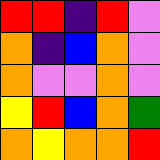[["red", "red", "indigo", "red", "violet"], ["orange", "indigo", "blue", "orange", "violet"], ["orange", "violet", "violet", "orange", "violet"], ["yellow", "red", "blue", "orange", "green"], ["orange", "yellow", "orange", "orange", "red"]]